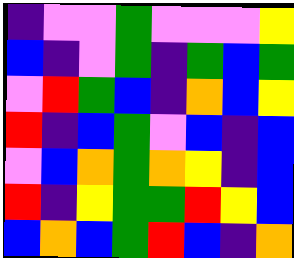[["indigo", "violet", "violet", "green", "violet", "violet", "violet", "yellow"], ["blue", "indigo", "violet", "green", "indigo", "green", "blue", "green"], ["violet", "red", "green", "blue", "indigo", "orange", "blue", "yellow"], ["red", "indigo", "blue", "green", "violet", "blue", "indigo", "blue"], ["violet", "blue", "orange", "green", "orange", "yellow", "indigo", "blue"], ["red", "indigo", "yellow", "green", "green", "red", "yellow", "blue"], ["blue", "orange", "blue", "green", "red", "blue", "indigo", "orange"]]